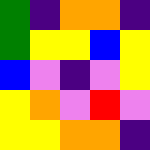[["green", "indigo", "orange", "orange", "indigo"], ["green", "yellow", "yellow", "blue", "yellow"], ["blue", "violet", "indigo", "violet", "yellow"], ["yellow", "orange", "violet", "red", "violet"], ["yellow", "yellow", "orange", "orange", "indigo"]]